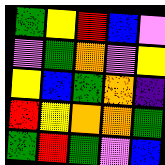[["green", "yellow", "red", "blue", "violet"], ["violet", "green", "orange", "violet", "yellow"], ["yellow", "blue", "green", "orange", "indigo"], ["red", "yellow", "orange", "orange", "green"], ["green", "red", "green", "violet", "blue"]]